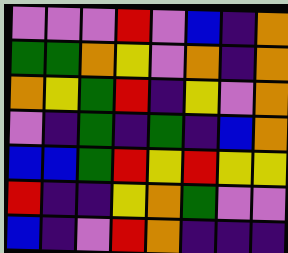[["violet", "violet", "violet", "red", "violet", "blue", "indigo", "orange"], ["green", "green", "orange", "yellow", "violet", "orange", "indigo", "orange"], ["orange", "yellow", "green", "red", "indigo", "yellow", "violet", "orange"], ["violet", "indigo", "green", "indigo", "green", "indigo", "blue", "orange"], ["blue", "blue", "green", "red", "yellow", "red", "yellow", "yellow"], ["red", "indigo", "indigo", "yellow", "orange", "green", "violet", "violet"], ["blue", "indigo", "violet", "red", "orange", "indigo", "indigo", "indigo"]]